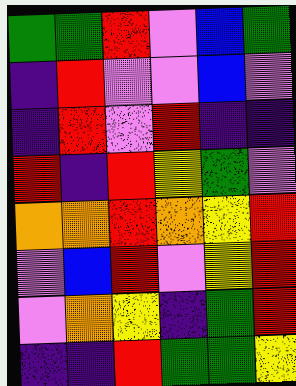[["green", "green", "red", "violet", "blue", "green"], ["indigo", "red", "violet", "violet", "blue", "violet"], ["indigo", "red", "violet", "red", "indigo", "indigo"], ["red", "indigo", "red", "yellow", "green", "violet"], ["orange", "orange", "red", "orange", "yellow", "red"], ["violet", "blue", "red", "violet", "yellow", "red"], ["violet", "orange", "yellow", "indigo", "green", "red"], ["indigo", "indigo", "red", "green", "green", "yellow"]]